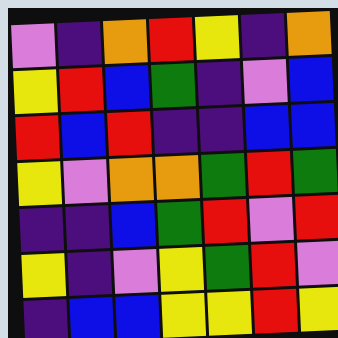[["violet", "indigo", "orange", "red", "yellow", "indigo", "orange"], ["yellow", "red", "blue", "green", "indigo", "violet", "blue"], ["red", "blue", "red", "indigo", "indigo", "blue", "blue"], ["yellow", "violet", "orange", "orange", "green", "red", "green"], ["indigo", "indigo", "blue", "green", "red", "violet", "red"], ["yellow", "indigo", "violet", "yellow", "green", "red", "violet"], ["indigo", "blue", "blue", "yellow", "yellow", "red", "yellow"]]